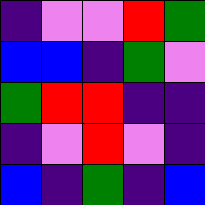[["indigo", "violet", "violet", "red", "green"], ["blue", "blue", "indigo", "green", "violet"], ["green", "red", "red", "indigo", "indigo"], ["indigo", "violet", "red", "violet", "indigo"], ["blue", "indigo", "green", "indigo", "blue"]]